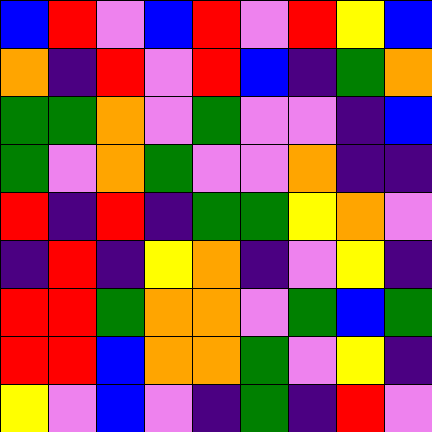[["blue", "red", "violet", "blue", "red", "violet", "red", "yellow", "blue"], ["orange", "indigo", "red", "violet", "red", "blue", "indigo", "green", "orange"], ["green", "green", "orange", "violet", "green", "violet", "violet", "indigo", "blue"], ["green", "violet", "orange", "green", "violet", "violet", "orange", "indigo", "indigo"], ["red", "indigo", "red", "indigo", "green", "green", "yellow", "orange", "violet"], ["indigo", "red", "indigo", "yellow", "orange", "indigo", "violet", "yellow", "indigo"], ["red", "red", "green", "orange", "orange", "violet", "green", "blue", "green"], ["red", "red", "blue", "orange", "orange", "green", "violet", "yellow", "indigo"], ["yellow", "violet", "blue", "violet", "indigo", "green", "indigo", "red", "violet"]]